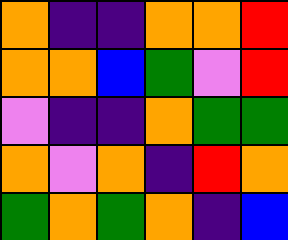[["orange", "indigo", "indigo", "orange", "orange", "red"], ["orange", "orange", "blue", "green", "violet", "red"], ["violet", "indigo", "indigo", "orange", "green", "green"], ["orange", "violet", "orange", "indigo", "red", "orange"], ["green", "orange", "green", "orange", "indigo", "blue"]]